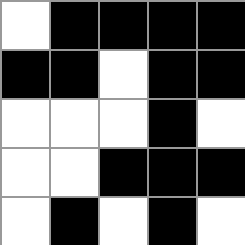[["white", "black", "black", "black", "black"], ["black", "black", "white", "black", "black"], ["white", "white", "white", "black", "white"], ["white", "white", "black", "black", "black"], ["white", "black", "white", "black", "white"]]